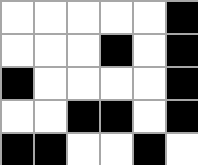[["white", "white", "white", "white", "white", "black"], ["white", "white", "white", "black", "white", "black"], ["black", "white", "white", "white", "white", "black"], ["white", "white", "black", "black", "white", "black"], ["black", "black", "white", "white", "black", "white"]]